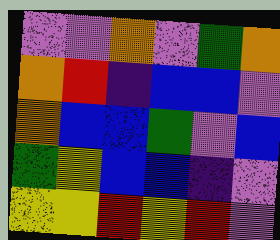[["violet", "violet", "orange", "violet", "green", "orange"], ["orange", "red", "indigo", "blue", "blue", "violet"], ["orange", "blue", "blue", "green", "violet", "blue"], ["green", "yellow", "blue", "blue", "indigo", "violet"], ["yellow", "yellow", "red", "yellow", "red", "violet"]]